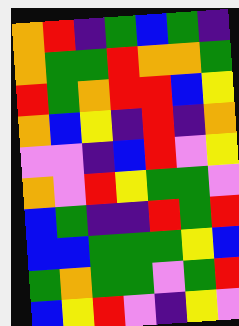[["orange", "red", "indigo", "green", "blue", "green", "indigo"], ["orange", "green", "green", "red", "orange", "orange", "green"], ["red", "green", "orange", "red", "red", "blue", "yellow"], ["orange", "blue", "yellow", "indigo", "red", "indigo", "orange"], ["violet", "violet", "indigo", "blue", "red", "violet", "yellow"], ["orange", "violet", "red", "yellow", "green", "green", "violet"], ["blue", "green", "indigo", "indigo", "red", "green", "red"], ["blue", "blue", "green", "green", "green", "yellow", "blue"], ["green", "orange", "green", "green", "violet", "green", "red"], ["blue", "yellow", "red", "violet", "indigo", "yellow", "violet"]]